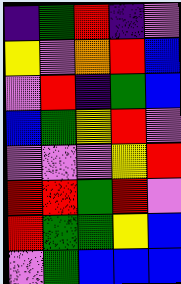[["indigo", "green", "red", "indigo", "violet"], ["yellow", "violet", "orange", "red", "blue"], ["violet", "red", "indigo", "green", "blue"], ["blue", "green", "yellow", "red", "violet"], ["violet", "violet", "violet", "yellow", "red"], ["red", "red", "green", "red", "violet"], ["red", "green", "green", "yellow", "blue"], ["violet", "green", "blue", "blue", "blue"]]